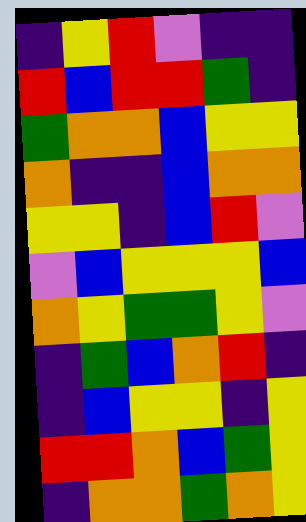[["indigo", "yellow", "red", "violet", "indigo", "indigo"], ["red", "blue", "red", "red", "green", "indigo"], ["green", "orange", "orange", "blue", "yellow", "yellow"], ["orange", "indigo", "indigo", "blue", "orange", "orange"], ["yellow", "yellow", "indigo", "blue", "red", "violet"], ["violet", "blue", "yellow", "yellow", "yellow", "blue"], ["orange", "yellow", "green", "green", "yellow", "violet"], ["indigo", "green", "blue", "orange", "red", "indigo"], ["indigo", "blue", "yellow", "yellow", "indigo", "yellow"], ["red", "red", "orange", "blue", "green", "yellow"], ["indigo", "orange", "orange", "green", "orange", "yellow"]]